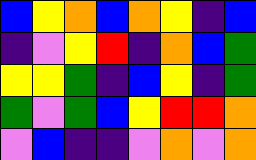[["blue", "yellow", "orange", "blue", "orange", "yellow", "indigo", "blue"], ["indigo", "violet", "yellow", "red", "indigo", "orange", "blue", "green"], ["yellow", "yellow", "green", "indigo", "blue", "yellow", "indigo", "green"], ["green", "violet", "green", "blue", "yellow", "red", "red", "orange"], ["violet", "blue", "indigo", "indigo", "violet", "orange", "violet", "orange"]]